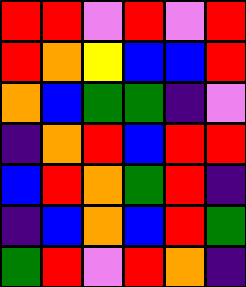[["red", "red", "violet", "red", "violet", "red"], ["red", "orange", "yellow", "blue", "blue", "red"], ["orange", "blue", "green", "green", "indigo", "violet"], ["indigo", "orange", "red", "blue", "red", "red"], ["blue", "red", "orange", "green", "red", "indigo"], ["indigo", "blue", "orange", "blue", "red", "green"], ["green", "red", "violet", "red", "orange", "indigo"]]